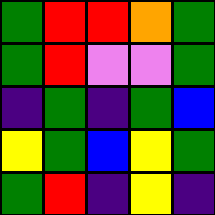[["green", "red", "red", "orange", "green"], ["green", "red", "violet", "violet", "green"], ["indigo", "green", "indigo", "green", "blue"], ["yellow", "green", "blue", "yellow", "green"], ["green", "red", "indigo", "yellow", "indigo"]]